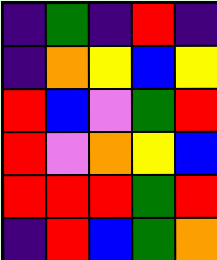[["indigo", "green", "indigo", "red", "indigo"], ["indigo", "orange", "yellow", "blue", "yellow"], ["red", "blue", "violet", "green", "red"], ["red", "violet", "orange", "yellow", "blue"], ["red", "red", "red", "green", "red"], ["indigo", "red", "blue", "green", "orange"]]